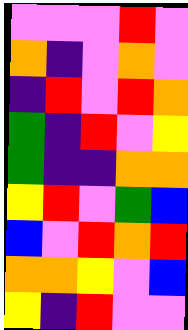[["violet", "violet", "violet", "red", "violet"], ["orange", "indigo", "violet", "orange", "violet"], ["indigo", "red", "violet", "red", "orange"], ["green", "indigo", "red", "violet", "yellow"], ["green", "indigo", "indigo", "orange", "orange"], ["yellow", "red", "violet", "green", "blue"], ["blue", "violet", "red", "orange", "red"], ["orange", "orange", "yellow", "violet", "blue"], ["yellow", "indigo", "red", "violet", "violet"]]